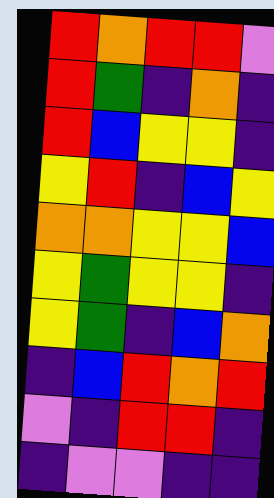[["red", "orange", "red", "red", "violet"], ["red", "green", "indigo", "orange", "indigo"], ["red", "blue", "yellow", "yellow", "indigo"], ["yellow", "red", "indigo", "blue", "yellow"], ["orange", "orange", "yellow", "yellow", "blue"], ["yellow", "green", "yellow", "yellow", "indigo"], ["yellow", "green", "indigo", "blue", "orange"], ["indigo", "blue", "red", "orange", "red"], ["violet", "indigo", "red", "red", "indigo"], ["indigo", "violet", "violet", "indigo", "indigo"]]